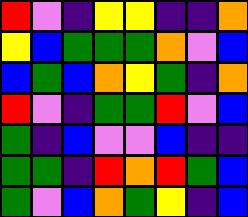[["red", "violet", "indigo", "yellow", "yellow", "indigo", "indigo", "orange"], ["yellow", "blue", "green", "green", "green", "orange", "violet", "blue"], ["blue", "green", "blue", "orange", "yellow", "green", "indigo", "orange"], ["red", "violet", "indigo", "green", "green", "red", "violet", "blue"], ["green", "indigo", "blue", "violet", "violet", "blue", "indigo", "indigo"], ["green", "green", "indigo", "red", "orange", "red", "green", "blue"], ["green", "violet", "blue", "orange", "green", "yellow", "indigo", "blue"]]